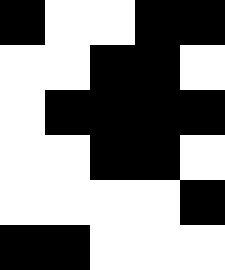[["black", "white", "white", "black", "black"], ["white", "white", "black", "black", "white"], ["white", "black", "black", "black", "black"], ["white", "white", "black", "black", "white"], ["white", "white", "white", "white", "black"], ["black", "black", "white", "white", "white"]]